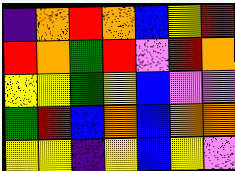[["indigo", "orange", "red", "orange", "blue", "yellow", "red"], ["red", "orange", "green", "red", "violet", "red", "orange"], ["yellow", "yellow", "green", "yellow", "blue", "violet", "violet"], ["green", "red", "blue", "orange", "blue", "orange", "orange"], ["yellow", "yellow", "indigo", "yellow", "blue", "yellow", "violet"]]